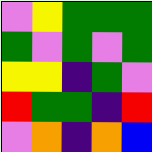[["violet", "yellow", "green", "green", "green"], ["green", "violet", "green", "violet", "green"], ["yellow", "yellow", "indigo", "green", "violet"], ["red", "green", "green", "indigo", "red"], ["violet", "orange", "indigo", "orange", "blue"]]